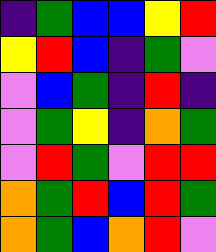[["indigo", "green", "blue", "blue", "yellow", "red"], ["yellow", "red", "blue", "indigo", "green", "violet"], ["violet", "blue", "green", "indigo", "red", "indigo"], ["violet", "green", "yellow", "indigo", "orange", "green"], ["violet", "red", "green", "violet", "red", "red"], ["orange", "green", "red", "blue", "red", "green"], ["orange", "green", "blue", "orange", "red", "violet"]]